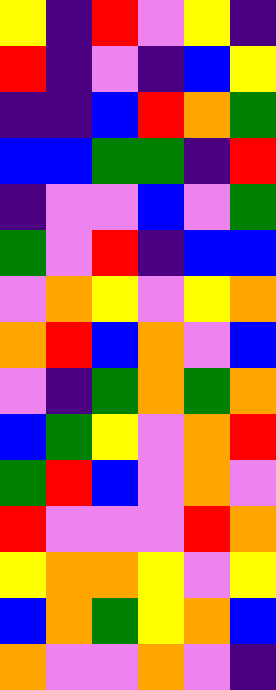[["yellow", "indigo", "red", "violet", "yellow", "indigo"], ["red", "indigo", "violet", "indigo", "blue", "yellow"], ["indigo", "indigo", "blue", "red", "orange", "green"], ["blue", "blue", "green", "green", "indigo", "red"], ["indigo", "violet", "violet", "blue", "violet", "green"], ["green", "violet", "red", "indigo", "blue", "blue"], ["violet", "orange", "yellow", "violet", "yellow", "orange"], ["orange", "red", "blue", "orange", "violet", "blue"], ["violet", "indigo", "green", "orange", "green", "orange"], ["blue", "green", "yellow", "violet", "orange", "red"], ["green", "red", "blue", "violet", "orange", "violet"], ["red", "violet", "violet", "violet", "red", "orange"], ["yellow", "orange", "orange", "yellow", "violet", "yellow"], ["blue", "orange", "green", "yellow", "orange", "blue"], ["orange", "violet", "violet", "orange", "violet", "indigo"]]